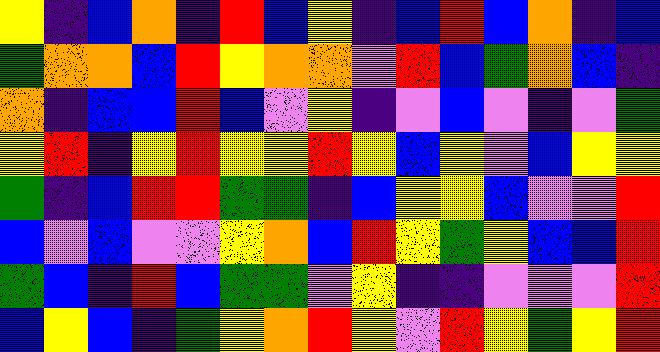[["yellow", "indigo", "blue", "orange", "indigo", "red", "blue", "yellow", "indigo", "blue", "red", "blue", "orange", "indigo", "blue"], ["green", "orange", "orange", "blue", "red", "yellow", "orange", "orange", "violet", "red", "blue", "green", "orange", "blue", "indigo"], ["orange", "indigo", "blue", "blue", "red", "blue", "violet", "yellow", "indigo", "violet", "blue", "violet", "indigo", "violet", "green"], ["yellow", "red", "indigo", "yellow", "red", "yellow", "yellow", "red", "yellow", "blue", "yellow", "violet", "blue", "yellow", "yellow"], ["green", "indigo", "blue", "red", "red", "green", "green", "indigo", "blue", "yellow", "yellow", "blue", "violet", "violet", "red"], ["blue", "violet", "blue", "violet", "violet", "yellow", "orange", "blue", "red", "yellow", "green", "yellow", "blue", "blue", "red"], ["green", "blue", "indigo", "red", "blue", "green", "green", "violet", "yellow", "indigo", "indigo", "violet", "violet", "violet", "red"], ["blue", "yellow", "blue", "indigo", "green", "yellow", "orange", "red", "yellow", "violet", "red", "yellow", "green", "yellow", "red"]]